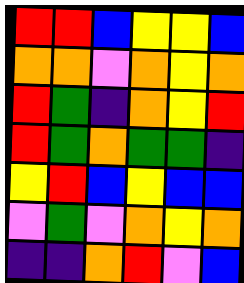[["red", "red", "blue", "yellow", "yellow", "blue"], ["orange", "orange", "violet", "orange", "yellow", "orange"], ["red", "green", "indigo", "orange", "yellow", "red"], ["red", "green", "orange", "green", "green", "indigo"], ["yellow", "red", "blue", "yellow", "blue", "blue"], ["violet", "green", "violet", "orange", "yellow", "orange"], ["indigo", "indigo", "orange", "red", "violet", "blue"]]